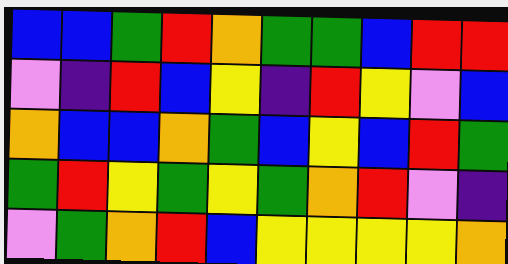[["blue", "blue", "green", "red", "orange", "green", "green", "blue", "red", "red"], ["violet", "indigo", "red", "blue", "yellow", "indigo", "red", "yellow", "violet", "blue"], ["orange", "blue", "blue", "orange", "green", "blue", "yellow", "blue", "red", "green"], ["green", "red", "yellow", "green", "yellow", "green", "orange", "red", "violet", "indigo"], ["violet", "green", "orange", "red", "blue", "yellow", "yellow", "yellow", "yellow", "orange"]]